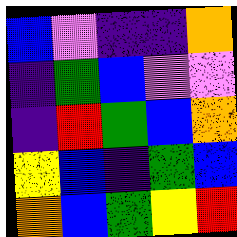[["blue", "violet", "indigo", "indigo", "orange"], ["indigo", "green", "blue", "violet", "violet"], ["indigo", "red", "green", "blue", "orange"], ["yellow", "blue", "indigo", "green", "blue"], ["orange", "blue", "green", "yellow", "red"]]